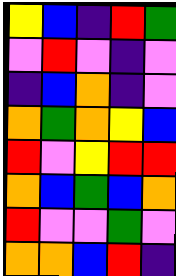[["yellow", "blue", "indigo", "red", "green"], ["violet", "red", "violet", "indigo", "violet"], ["indigo", "blue", "orange", "indigo", "violet"], ["orange", "green", "orange", "yellow", "blue"], ["red", "violet", "yellow", "red", "red"], ["orange", "blue", "green", "blue", "orange"], ["red", "violet", "violet", "green", "violet"], ["orange", "orange", "blue", "red", "indigo"]]